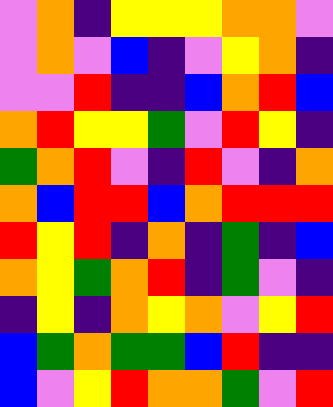[["violet", "orange", "indigo", "yellow", "yellow", "yellow", "orange", "orange", "violet"], ["violet", "orange", "violet", "blue", "indigo", "violet", "yellow", "orange", "indigo"], ["violet", "violet", "red", "indigo", "indigo", "blue", "orange", "red", "blue"], ["orange", "red", "yellow", "yellow", "green", "violet", "red", "yellow", "indigo"], ["green", "orange", "red", "violet", "indigo", "red", "violet", "indigo", "orange"], ["orange", "blue", "red", "red", "blue", "orange", "red", "red", "red"], ["red", "yellow", "red", "indigo", "orange", "indigo", "green", "indigo", "blue"], ["orange", "yellow", "green", "orange", "red", "indigo", "green", "violet", "indigo"], ["indigo", "yellow", "indigo", "orange", "yellow", "orange", "violet", "yellow", "red"], ["blue", "green", "orange", "green", "green", "blue", "red", "indigo", "indigo"], ["blue", "violet", "yellow", "red", "orange", "orange", "green", "violet", "red"]]